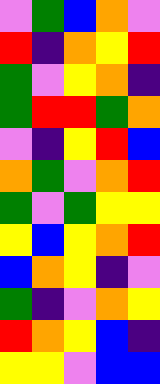[["violet", "green", "blue", "orange", "violet"], ["red", "indigo", "orange", "yellow", "red"], ["green", "violet", "yellow", "orange", "indigo"], ["green", "red", "red", "green", "orange"], ["violet", "indigo", "yellow", "red", "blue"], ["orange", "green", "violet", "orange", "red"], ["green", "violet", "green", "yellow", "yellow"], ["yellow", "blue", "yellow", "orange", "red"], ["blue", "orange", "yellow", "indigo", "violet"], ["green", "indigo", "violet", "orange", "yellow"], ["red", "orange", "yellow", "blue", "indigo"], ["yellow", "yellow", "violet", "blue", "blue"]]